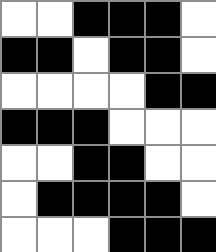[["white", "white", "black", "black", "black", "white"], ["black", "black", "white", "black", "black", "white"], ["white", "white", "white", "white", "black", "black"], ["black", "black", "black", "white", "white", "white"], ["white", "white", "black", "black", "white", "white"], ["white", "black", "black", "black", "black", "white"], ["white", "white", "white", "black", "black", "black"]]